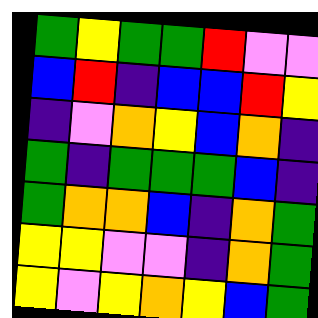[["green", "yellow", "green", "green", "red", "violet", "violet"], ["blue", "red", "indigo", "blue", "blue", "red", "yellow"], ["indigo", "violet", "orange", "yellow", "blue", "orange", "indigo"], ["green", "indigo", "green", "green", "green", "blue", "indigo"], ["green", "orange", "orange", "blue", "indigo", "orange", "green"], ["yellow", "yellow", "violet", "violet", "indigo", "orange", "green"], ["yellow", "violet", "yellow", "orange", "yellow", "blue", "green"]]